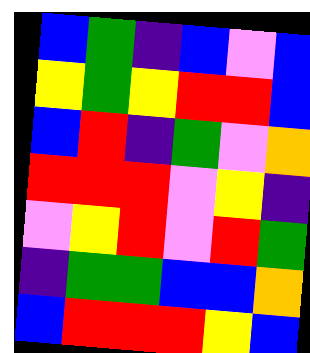[["blue", "green", "indigo", "blue", "violet", "blue"], ["yellow", "green", "yellow", "red", "red", "blue"], ["blue", "red", "indigo", "green", "violet", "orange"], ["red", "red", "red", "violet", "yellow", "indigo"], ["violet", "yellow", "red", "violet", "red", "green"], ["indigo", "green", "green", "blue", "blue", "orange"], ["blue", "red", "red", "red", "yellow", "blue"]]